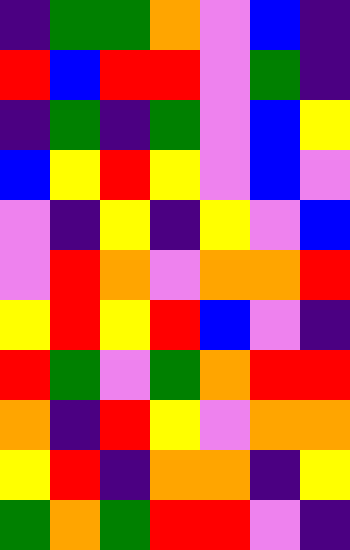[["indigo", "green", "green", "orange", "violet", "blue", "indigo"], ["red", "blue", "red", "red", "violet", "green", "indigo"], ["indigo", "green", "indigo", "green", "violet", "blue", "yellow"], ["blue", "yellow", "red", "yellow", "violet", "blue", "violet"], ["violet", "indigo", "yellow", "indigo", "yellow", "violet", "blue"], ["violet", "red", "orange", "violet", "orange", "orange", "red"], ["yellow", "red", "yellow", "red", "blue", "violet", "indigo"], ["red", "green", "violet", "green", "orange", "red", "red"], ["orange", "indigo", "red", "yellow", "violet", "orange", "orange"], ["yellow", "red", "indigo", "orange", "orange", "indigo", "yellow"], ["green", "orange", "green", "red", "red", "violet", "indigo"]]